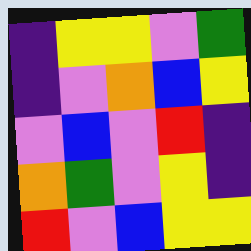[["indigo", "yellow", "yellow", "violet", "green"], ["indigo", "violet", "orange", "blue", "yellow"], ["violet", "blue", "violet", "red", "indigo"], ["orange", "green", "violet", "yellow", "indigo"], ["red", "violet", "blue", "yellow", "yellow"]]